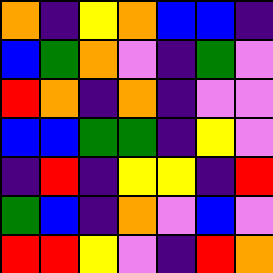[["orange", "indigo", "yellow", "orange", "blue", "blue", "indigo"], ["blue", "green", "orange", "violet", "indigo", "green", "violet"], ["red", "orange", "indigo", "orange", "indigo", "violet", "violet"], ["blue", "blue", "green", "green", "indigo", "yellow", "violet"], ["indigo", "red", "indigo", "yellow", "yellow", "indigo", "red"], ["green", "blue", "indigo", "orange", "violet", "blue", "violet"], ["red", "red", "yellow", "violet", "indigo", "red", "orange"]]